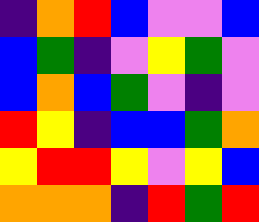[["indigo", "orange", "red", "blue", "violet", "violet", "blue"], ["blue", "green", "indigo", "violet", "yellow", "green", "violet"], ["blue", "orange", "blue", "green", "violet", "indigo", "violet"], ["red", "yellow", "indigo", "blue", "blue", "green", "orange"], ["yellow", "red", "red", "yellow", "violet", "yellow", "blue"], ["orange", "orange", "orange", "indigo", "red", "green", "red"]]